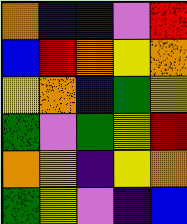[["orange", "indigo", "indigo", "violet", "red"], ["blue", "red", "orange", "yellow", "orange"], ["yellow", "orange", "blue", "green", "yellow"], ["green", "violet", "green", "yellow", "red"], ["orange", "yellow", "indigo", "yellow", "orange"], ["green", "yellow", "violet", "indigo", "blue"]]